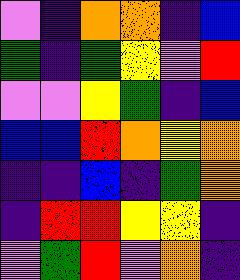[["violet", "indigo", "orange", "orange", "indigo", "blue"], ["green", "indigo", "green", "yellow", "violet", "red"], ["violet", "violet", "yellow", "green", "indigo", "blue"], ["blue", "blue", "red", "orange", "yellow", "orange"], ["indigo", "indigo", "blue", "indigo", "green", "orange"], ["indigo", "red", "red", "yellow", "yellow", "indigo"], ["violet", "green", "red", "violet", "orange", "indigo"]]